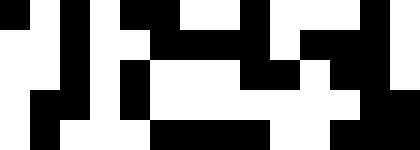[["black", "white", "black", "white", "black", "black", "white", "white", "black", "white", "white", "white", "black", "white"], ["white", "white", "black", "white", "white", "black", "black", "black", "black", "white", "black", "black", "black", "white"], ["white", "white", "black", "white", "black", "white", "white", "white", "black", "black", "white", "black", "black", "white"], ["white", "black", "black", "white", "black", "white", "white", "white", "white", "white", "white", "white", "black", "black"], ["white", "black", "white", "white", "white", "black", "black", "black", "black", "white", "white", "black", "black", "black"]]